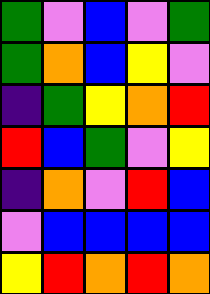[["green", "violet", "blue", "violet", "green"], ["green", "orange", "blue", "yellow", "violet"], ["indigo", "green", "yellow", "orange", "red"], ["red", "blue", "green", "violet", "yellow"], ["indigo", "orange", "violet", "red", "blue"], ["violet", "blue", "blue", "blue", "blue"], ["yellow", "red", "orange", "red", "orange"]]